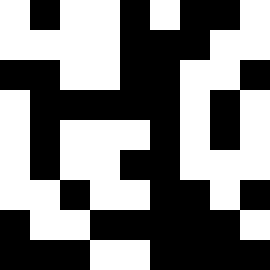[["white", "black", "white", "white", "black", "white", "black", "black", "white"], ["white", "white", "white", "white", "black", "black", "black", "white", "white"], ["black", "black", "white", "white", "black", "black", "white", "white", "black"], ["white", "black", "black", "black", "black", "black", "white", "black", "white"], ["white", "black", "white", "white", "white", "black", "white", "black", "white"], ["white", "black", "white", "white", "black", "black", "white", "white", "white"], ["white", "white", "black", "white", "white", "black", "black", "white", "black"], ["black", "white", "white", "black", "black", "black", "black", "black", "white"], ["black", "black", "black", "white", "white", "black", "black", "black", "black"]]